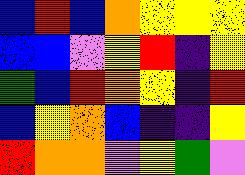[["blue", "red", "blue", "orange", "yellow", "yellow", "yellow"], ["blue", "blue", "violet", "yellow", "red", "indigo", "yellow"], ["green", "blue", "red", "orange", "yellow", "indigo", "red"], ["blue", "yellow", "orange", "blue", "indigo", "indigo", "yellow"], ["red", "orange", "orange", "violet", "yellow", "green", "violet"]]